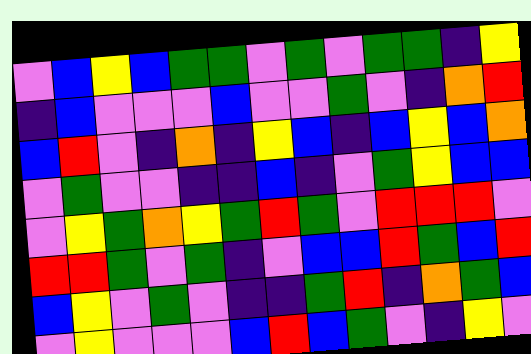[["violet", "blue", "yellow", "blue", "green", "green", "violet", "green", "violet", "green", "green", "indigo", "yellow"], ["indigo", "blue", "violet", "violet", "violet", "blue", "violet", "violet", "green", "violet", "indigo", "orange", "red"], ["blue", "red", "violet", "indigo", "orange", "indigo", "yellow", "blue", "indigo", "blue", "yellow", "blue", "orange"], ["violet", "green", "violet", "violet", "indigo", "indigo", "blue", "indigo", "violet", "green", "yellow", "blue", "blue"], ["violet", "yellow", "green", "orange", "yellow", "green", "red", "green", "violet", "red", "red", "red", "violet"], ["red", "red", "green", "violet", "green", "indigo", "violet", "blue", "blue", "red", "green", "blue", "red"], ["blue", "yellow", "violet", "green", "violet", "indigo", "indigo", "green", "red", "indigo", "orange", "green", "blue"], ["violet", "yellow", "violet", "violet", "violet", "blue", "red", "blue", "green", "violet", "indigo", "yellow", "violet"]]